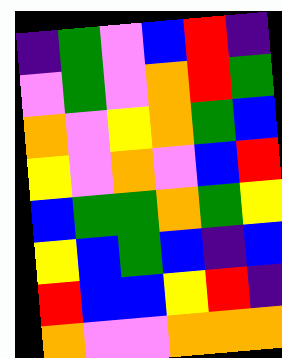[["indigo", "green", "violet", "blue", "red", "indigo"], ["violet", "green", "violet", "orange", "red", "green"], ["orange", "violet", "yellow", "orange", "green", "blue"], ["yellow", "violet", "orange", "violet", "blue", "red"], ["blue", "green", "green", "orange", "green", "yellow"], ["yellow", "blue", "green", "blue", "indigo", "blue"], ["red", "blue", "blue", "yellow", "red", "indigo"], ["orange", "violet", "violet", "orange", "orange", "orange"]]